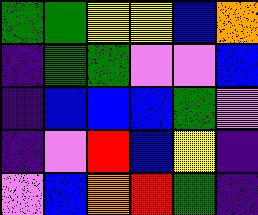[["green", "green", "yellow", "yellow", "blue", "orange"], ["indigo", "green", "green", "violet", "violet", "blue"], ["indigo", "blue", "blue", "blue", "green", "violet"], ["indigo", "violet", "red", "blue", "yellow", "indigo"], ["violet", "blue", "orange", "red", "green", "indigo"]]